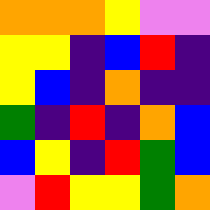[["orange", "orange", "orange", "yellow", "violet", "violet"], ["yellow", "yellow", "indigo", "blue", "red", "indigo"], ["yellow", "blue", "indigo", "orange", "indigo", "indigo"], ["green", "indigo", "red", "indigo", "orange", "blue"], ["blue", "yellow", "indigo", "red", "green", "blue"], ["violet", "red", "yellow", "yellow", "green", "orange"]]